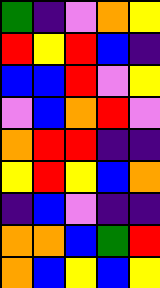[["green", "indigo", "violet", "orange", "yellow"], ["red", "yellow", "red", "blue", "indigo"], ["blue", "blue", "red", "violet", "yellow"], ["violet", "blue", "orange", "red", "violet"], ["orange", "red", "red", "indigo", "indigo"], ["yellow", "red", "yellow", "blue", "orange"], ["indigo", "blue", "violet", "indigo", "indigo"], ["orange", "orange", "blue", "green", "red"], ["orange", "blue", "yellow", "blue", "yellow"]]